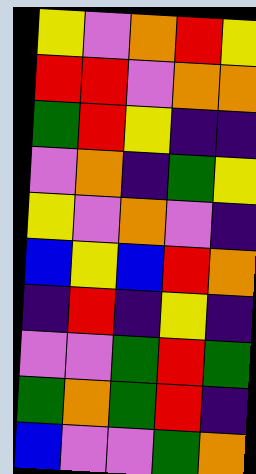[["yellow", "violet", "orange", "red", "yellow"], ["red", "red", "violet", "orange", "orange"], ["green", "red", "yellow", "indigo", "indigo"], ["violet", "orange", "indigo", "green", "yellow"], ["yellow", "violet", "orange", "violet", "indigo"], ["blue", "yellow", "blue", "red", "orange"], ["indigo", "red", "indigo", "yellow", "indigo"], ["violet", "violet", "green", "red", "green"], ["green", "orange", "green", "red", "indigo"], ["blue", "violet", "violet", "green", "orange"]]